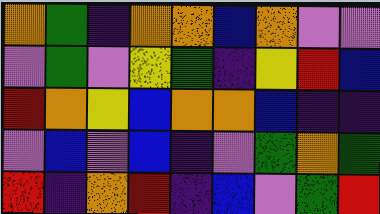[["orange", "green", "indigo", "orange", "orange", "blue", "orange", "violet", "violet"], ["violet", "green", "violet", "yellow", "green", "indigo", "yellow", "red", "blue"], ["red", "orange", "yellow", "blue", "orange", "orange", "blue", "indigo", "indigo"], ["violet", "blue", "violet", "blue", "indigo", "violet", "green", "orange", "green"], ["red", "indigo", "orange", "red", "indigo", "blue", "violet", "green", "red"]]